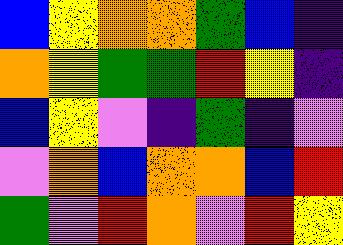[["blue", "yellow", "orange", "orange", "green", "blue", "indigo"], ["orange", "yellow", "green", "green", "red", "yellow", "indigo"], ["blue", "yellow", "violet", "indigo", "green", "indigo", "violet"], ["violet", "orange", "blue", "orange", "orange", "blue", "red"], ["green", "violet", "red", "orange", "violet", "red", "yellow"]]